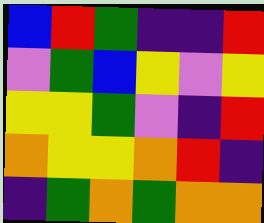[["blue", "red", "green", "indigo", "indigo", "red"], ["violet", "green", "blue", "yellow", "violet", "yellow"], ["yellow", "yellow", "green", "violet", "indigo", "red"], ["orange", "yellow", "yellow", "orange", "red", "indigo"], ["indigo", "green", "orange", "green", "orange", "orange"]]